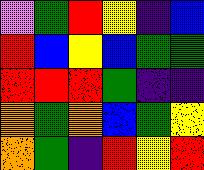[["violet", "green", "red", "yellow", "indigo", "blue"], ["red", "blue", "yellow", "blue", "green", "green"], ["red", "red", "red", "green", "indigo", "indigo"], ["orange", "green", "orange", "blue", "green", "yellow"], ["orange", "green", "indigo", "red", "yellow", "red"]]